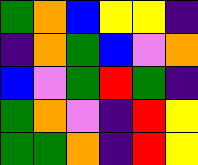[["green", "orange", "blue", "yellow", "yellow", "indigo"], ["indigo", "orange", "green", "blue", "violet", "orange"], ["blue", "violet", "green", "red", "green", "indigo"], ["green", "orange", "violet", "indigo", "red", "yellow"], ["green", "green", "orange", "indigo", "red", "yellow"]]